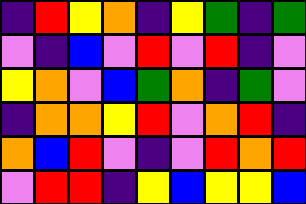[["indigo", "red", "yellow", "orange", "indigo", "yellow", "green", "indigo", "green"], ["violet", "indigo", "blue", "violet", "red", "violet", "red", "indigo", "violet"], ["yellow", "orange", "violet", "blue", "green", "orange", "indigo", "green", "violet"], ["indigo", "orange", "orange", "yellow", "red", "violet", "orange", "red", "indigo"], ["orange", "blue", "red", "violet", "indigo", "violet", "red", "orange", "red"], ["violet", "red", "red", "indigo", "yellow", "blue", "yellow", "yellow", "blue"]]